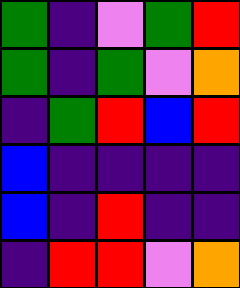[["green", "indigo", "violet", "green", "red"], ["green", "indigo", "green", "violet", "orange"], ["indigo", "green", "red", "blue", "red"], ["blue", "indigo", "indigo", "indigo", "indigo"], ["blue", "indigo", "red", "indigo", "indigo"], ["indigo", "red", "red", "violet", "orange"]]